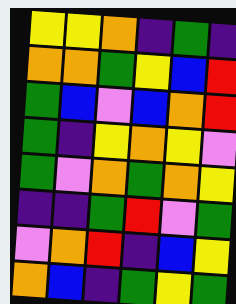[["yellow", "yellow", "orange", "indigo", "green", "indigo"], ["orange", "orange", "green", "yellow", "blue", "red"], ["green", "blue", "violet", "blue", "orange", "red"], ["green", "indigo", "yellow", "orange", "yellow", "violet"], ["green", "violet", "orange", "green", "orange", "yellow"], ["indigo", "indigo", "green", "red", "violet", "green"], ["violet", "orange", "red", "indigo", "blue", "yellow"], ["orange", "blue", "indigo", "green", "yellow", "green"]]